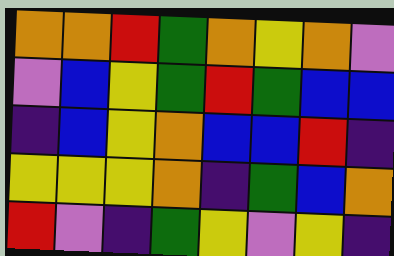[["orange", "orange", "red", "green", "orange", "yellow", "orange", "violet"], ["violet", "blue", "yellow", "green", "red", "green", "blue", "blue"], ["indigo", "blue", "yellow", "orange", "blue", "blue", "red", "indigo"], ["yellow", "yellow", "yellow", "orange", "indigo", "green", "blue", "orange"], ["red", "violet", "indigo", "green", "yellow", "violet", "yellow", "indigo"]]